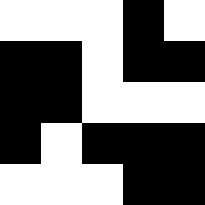[["white", "white", "white", "black", "white"], ["black", "black", "white", "black", "black"], ["black", "black", "white", "white", "white"], ["black", "white", "black", "black", "black"], ["white", "white", "white", "black", "black"]]